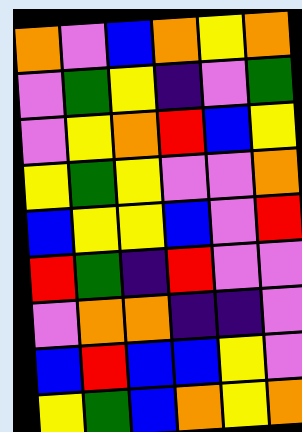[["orange", "violet", "blue", "orange", "yellow", "orange"], ["violet", "green", "yellow", "indigo", "violet", "green"], ["violet", "yellow", "orange", "red", "blue", "yellow"], ["yellow", "green", "yellow", "violet", "violet", "orange"], ["blue", "yellow", "yellow", "blue", "violet", "red"], ["red", "green", "indigo", "red", "violet", "violet"], ["violet", "orange", "orange", "indigo", "indigo", "violet"], ["blue", "red", "blue", "blue", "yellow", "violet"], ["yellow", "green", "blue", "orange", "yellow", "orange"]]